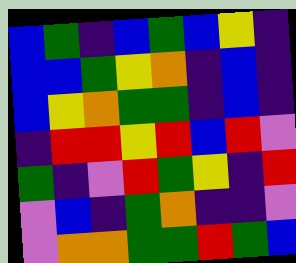[["blue", "green", "indigo", "blue", "green", "blue", "yellow", "indigo"], ["blue", "blue", "green", "yellow", "orange", "indigo", "blue", "indigo"], ["blue", "yellow", "orange", "green", "green", "indigo", "blue", "indigo"], ["indigo", "red", "red", "yellow", "red", "blue", "red", "violet"], ["green", "indigo", "violet", "red", "green", "yellow", "indigo", "red"], ["violet", "blue", "indigo", "green", "orange", "indigo", "indigo", "violet"], ["violet", "orange", "orange", "green", "green", "red", "green", "blue"]]